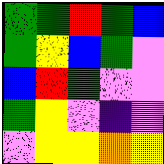[["green", "green", "red", "green", "blue"], ["green", "yellow", "blue", "green", "violet"], ["blue", "red", "green", "violet", "violet"], ["green", "yellow", "violet", "indigo", "violet"], ["violet", "yellow", "yellow", "orange", "yellow"]]